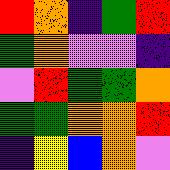[["red", "orange", "indigo", "green", "red"], ["green", "orange", "violet", "violet", "indigo"], ["violet", "red", "green", "green", "orange"], ["green", "green", "orange", "orange", "red"], ["indigo", "yellow", "blue", "orange", "violet"]]